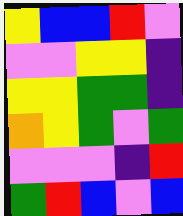[["yellow", "blue", "blue", "red", "violet"], ["violet", "violet", "yellow", "yellow", "indigo"], ["yellow", "yellow", "green", "green", "indigo"], ["orange", "yellow", "green", "violet", "green"], ["violet", "violet", "violet", "indigo", "red"], ["green", "red", "blue", "violet", "blue"]]